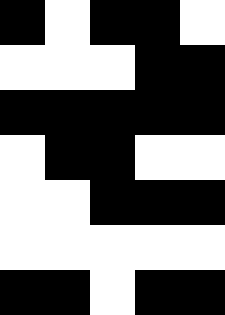[["black", "white", "black", "black", "white"], ["white", "white", "white", "black", "black"], ["black", "black", "black", "black", "black"], ["white", "black", "black", "white", "white"], ["white", "white", "black", "black", "black"], ["white", "white", "white", "white", "white"], ["black", "black", "white", "black", "black"]]